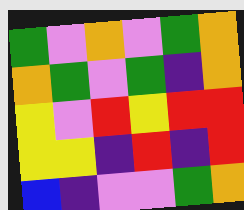[["green", "violet", "orange", "violet", "green", "orange"], ["orange", "green", "violet", "green", "indigo", "orange"], ["yellow", "violet", "red", "yellow", "red", "red"], ["yellow", "yellow", "indigo", "red", "indigo", "red"], ["blue", "indigo", "violet", "violet", "green", "orange"]]